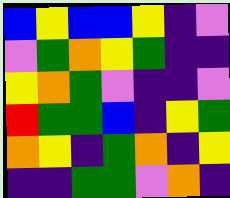[["blue", "yellow", "blue", "blue", "yellow", "indigo", "violet"], ["violet", "green", "orange", "yellow", "green", "indigo", "indigo"], ["yellow", "orange", "green", "violet", "indigo", "indigo", "violet"], ["red", "green", "green", "blue", "indigo", "yellow", "green"], ["orange", "yellow", "indigo", "green", "orange", "indigo", "yellow"], ["indigo", "indigo", "green", "green", "violet", "orange", "indigo"]]